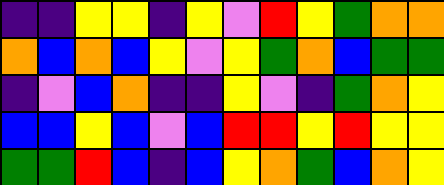[["indigo", "indigo", "yellow", "yellow", "indigo", "yellow", "violet", "red", "yellow", "green", "orange", "orange"], ["orange", "blue", "orange", "blue", "yellow", "violet", "yellow", "green", "orange", "blue", "green", "green"], ["indigo", "violet", "blue", "orange", "indigo", "indigo", "yellow", "violet", "indigo", "green", "orange", "yellow"], ["blue", "blue", "yellow", "blue", "violet", "blue", "red", "red", "yellow", "red", "yellow", "yellow"], ["green", "green", "red", "blue", "indigo", "blue", "yellow", "orange", "green", "blue", "orange", "yellow"]]